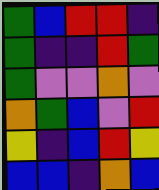[["green", "blue", "red", "red", "indigo"], ["green", "indigo", "indigo", "red", "green"], ["green", "violet", "violet", "orange", "violet"], ["orange", "green", "blue", "violet", "red"], ["yellow", "indigo", "blue", "red", "yellow"], ["blue", "blue", "indigo", "orange", "blue"]]